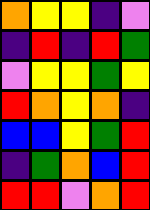[["orange", "yellow", "yellow", "indigo", "violet"], ["indigo", "red", "indigo", "red", "green"], ["violet", "yellow", "yellow", "green", "yellow"], ["red", "orange", "yellow", "orange", "indigo"], ["blue", "blue", "yellow", "green", "red"], ["indigo", "green", "orange", "blue", "red"], ["red", "red", "violet", "orange", "red"]]